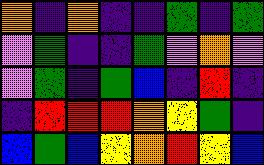[["orange", "indigo", "orange", "indigo", "indigo", "green", "indigo", "green"], ["violet", "green", "indigo", "indigo", "green", "violet", "orange", "violet"], ["violet", "green", "indigo", "green", "blue", "indigo", "red", "indigo"], ["indigo", "red", "red", "red", "orange", "yellow", "green", "indigo"], ["blue", "green", "blue", "yellow", "orange", "red", "yellow", "blue"]]